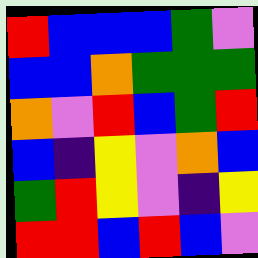[["red", "blue", "blue", "blue", "green", "violet"], ["blue", "blue", "orange", "green", "green", "green"], ["orange", "violet", "red", "blue", "green", "red"], ["blue", "indigo", "yellow", "violet", "orange", "blue"], ["green", "red", "yellow", "violet", "indigo", "yellow"], ["red", "red", "blue", "red", "blue", "violet"]]